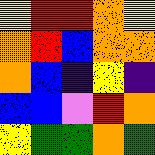[["yellow", "red", "red", "orange", "yellow"], ["orange", "red", "blue", "orange", "orange"], ["orange", "blue", "indigo", "yellow", "indigo"], ["blue", "blue", "violet", "red", "orange"], ["yellow", "green", "green", "orange", "green"]]